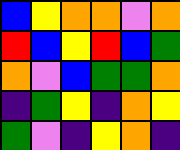[["blue", "yellow", "orange", "orange", "violet", "orange"], ["red", "blue", "yellow", "red", "blue", "green"], ["orange", "violet", "blue", "green", "green", "orange"], ["indigo", "green", "yellow", "indigo", "orange", "yellow"], ["green", "violet", "indigo", "yellow", "orange", "indigo"]]